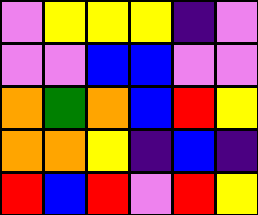[["violet", "yellow", "yellow", "yellow", "indigo", "violet"], ["violet", "violet", "blue", "blue", "violet", "violet"], ["orange", "green", "orange", "blue", "red", "yellow"], ["orange", "orange", "yellow", "indigo", "blue", "indigo"], ["red", "blue", "red", "violet", "red", "yellow"]]